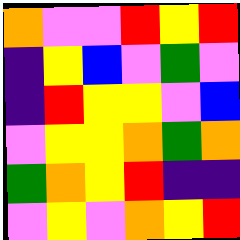[["orange", "violet", "violet", "red", "yellow", "red"], ["indigo", "yellow", "blue", "violet", "green", "violet"], ["indigo", "red", "yellow", "yellow", "violet", "blue"], ["violet", "yellow", "yellow", "orange", "green", "orange"], ["green", "orange", "yellow", "red", "indigo", "indigo"], ["violet", "yellow", "violet", "orange", "yellow", "red"]]